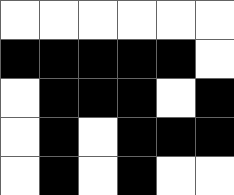[["white", "white", "white", "white", "white", "white"], ["black", "black", "black", "black", "black", "white"], ["white", "black", "black", "black", "white", "black"], ["white", "black", "white", "black", "black", "black"], ["white", "black", "white", "black", "white", "white"]]